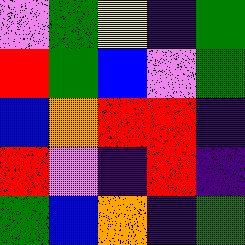[["violet", "green", "yellow", "indigo", "green"], ["red", "green", "blue", "violet", "green"], ["blue", "orange", "red", "red", "indigo"], ["red", "violet", "indigo", "red", "indigo"], ["green", "blue", "orange", "indigo", "green"]]